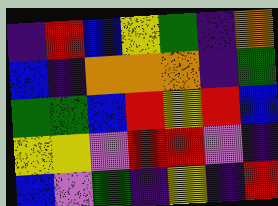[["indigo", "red", "blue", "yellow", "green", "indigo", "orange"], ["blue", "indigo", "orange", "orange", "orange", "indigo", "green"], ["green", "green", "blue", "red", "yellow", "red", "blue"], ["yellow", "yellow", "violet", "red", "red", "violet", "indigo"], ["blue", "violet", "green", "indigo", "yellow", "indigo", "red"]]